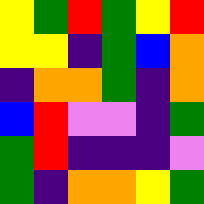[["yellow", "green", "red", "green", "yellow", "red"], ["yellow", "yellow", "indigo", "green", "blue", "orange"], ["indigo", "orange", "orange", "green", "indigo", "orange"], ["blue", "red", "violet", "violet", "indigo", "green"], ["green", "red", "indigo", "indigo", "indigo", "violet"], ["green", "indigo", "orange", "orange", "yellow", "green"]]